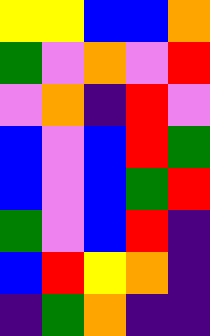[["yellow", "yellow", "blue", "blue", "orange"], ["green", "violet", "orange", "violet", "red"], ["violet", "orange", "indigo", "red", "violet"], ["blue", "violet", "blue", "red", "green"], ["blue", "violet", "blue", "green", "red"], ["green", "violet", "blue", "red", "indigo"], ["blue", "red", "yellow", "orange", "indigo"], ["indigo", "green", "orange", "indigo", "indigo"]]